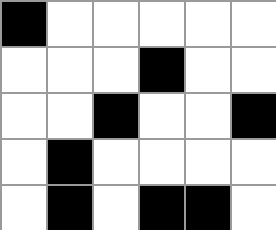[["black", "white", "white", "white", "white", "white"], ["white", "white", "white", "black", "white", "white"], ["white", "white", "black", "white", "white", "black"], ["white", "black", "white", "white", "white", "white"], ["white", "black", "white", "black", "black", "white"]]